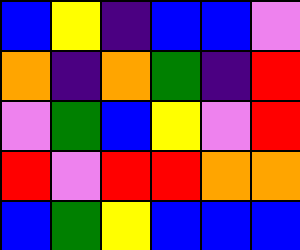[["blue", "yellow", "indigo", "blue", "blue", "violet"], ["orange", "indigo", "orange", "green", "indigo", "red"], ["violet", "green", "blue", "yellow", "violet", "red"], ["red", "violet", "red", "red", "orange", "orange"], ["blue", "green", "yellow", "blue", "blue", "blue"]]